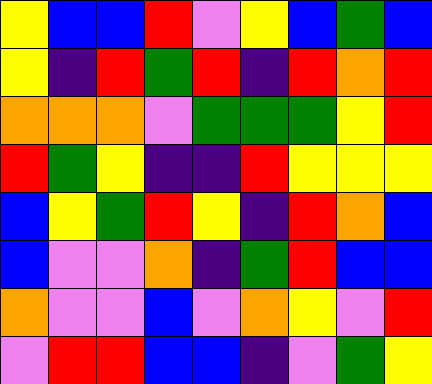[["yellow", "blue", "blue", "red", "violet", "yellow", "blue", "green", "blue"], ["yellow", "indigo", "red", "green", "red", "indigo", "red", "orange", "red"], ["orange", "orange", "orange", "violet", "green", "green", "green", "yellow", "red"], ["red", "green", "yellow", "indigo", "indigo", "red", "yellow", "yellow", "yellow"], ["blue", "yellow", "green", "red", "yellow", "indigo", "red", "orange", "blue"], ["blue", "violet", "violet", "orange", "indigo", "green", "red", "blue", "blue"], ["orange", "violet", "violet", "blue", "violet", "orange", "yellow", "violet", "red"], ["violet", "red", "red", "blue", "blue", "indigo", "violet", "green", "yellow"]]